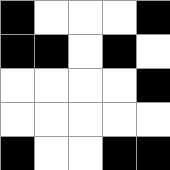[["black", "white", "white", "white", "black"], ["black", "black", "white", "black", "white"], ["white", "white", "white", "white", "black"], ["white", "white", "white", "white", "white"], ["black", "white", "white", "black", "black"]]